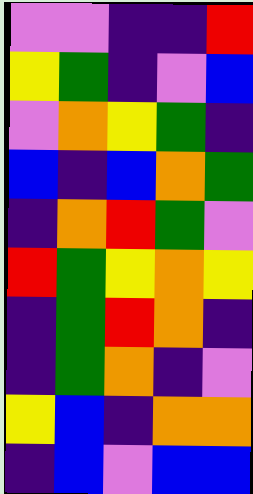[["violet", "violet", "indigo", "indigo", "red"], ["yellow", "green", "indigo", "violet", "blue"], ["violet", "orange", "yellow", "green", "indigo"], ["blue", "indigo", "blue", "orange", "green"], ["indigo", "orange", "red", "green", "violet"], ["red", "green", "yellow", "orange", "yellow"], ["indigo", "green", "red", "orange", "indigo"], ["indigo", "green", "orange", "indigo", "violet"], ["yellow", "blue", "indigo", "orange", "orange"], ["indigo", "blue", "violet", "blue", "blue"]]